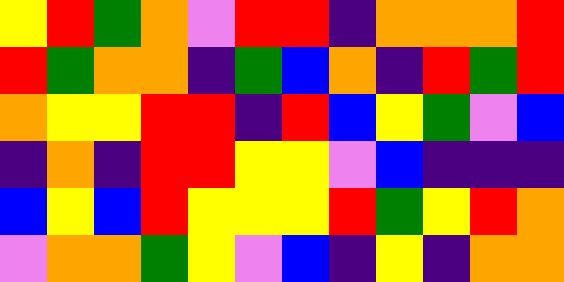[["yellow", "red", "green", "orange", "violet", "red", "red", "indigo", "orange", "orange", "orange", "red"], ["red", "green", "orange", "orange", "indigo", "green", "blue", "orange", "indigo", "red", "green", "red"], ["orange", "yellow", "yellow", "red", "red", "indigo", "red", "blue", "yellow", "green", "violet", "blue"], ["indigo", "orange", "indigo", "red", "red", "yellow", "yellow", "violet", "blue", "indigo", "indigo", "indigo"], ["blue", "yellow", "blue", "red", "yellow", "yellow", "yellow", "red", "green", "yellow", "red", "orange"], ["violet", "orange", "orange", "green", "yellow", "violet", "blue", "indigo", "yellow", "indigo", "orange", "orange"]]